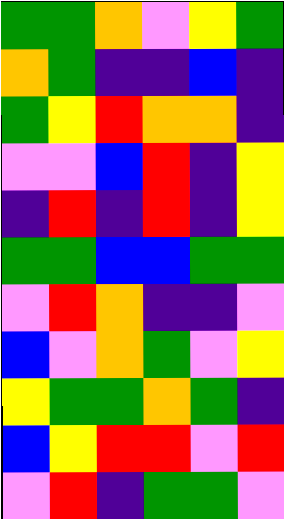[["green", "green", "orange", "violet", "yellow", "green"], ["orange", "green", "indigo", "indigo", "blue", "indigo"], ["green", "yellow", "red", "orange", "orange", "indigo"], ["violet", "violet", "blue", "red", "indigo", "yellow"], ["indigo", "red", "indigo", "red", "indigo", "yellow"], ["green", "green", "blue", "blue", "green", "green"], ["violet", "red", "orange", "indigo", "indigo", "violet"], ["blue", "violet", "orange", "green", "violet", "yellow"], ["yellow", "green", "green", "orange", "green", "indigo"], ["blue", "yellow", "red", "red", "violet", "red"], ["violet", "red", "indigo", "green", "green", "violet"]]